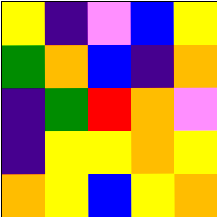[["yellow", "indigo", "violet", "blue", "yellow"], ["green", "orange", "blue", "indigo", "orange"], ["indigo", "green", "red", "orange", "violet"], ["indigo", "yellow", "yellow", "orange", "yellow"], ["orange", "yellow", "blue", "yellow", "orange"]]